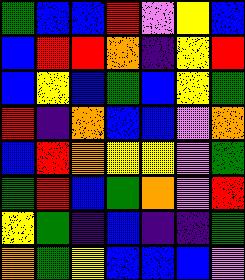[["green", "blue", "blue", "red", "violet", "yellow", "blue"], ["blue", "red", "red", "orange", "indigo", "yellow", "red"], ["blue", "yellow", "blue", "green", "blue", "yellow", "green"], ["red", "indigo", "orange", "blue", "blue", "violet", "orange"], ["blue", "red", "orange", "yellow", "yellow", "violet", "green"], ["green", "red", "blue", "green", "orange", "violet", "red"], ["yellow", "green", "indigo", "blue", "indigo", "indigo", "green"], ["orange", "green", "yellow", "blue", "blue", "blue", "violet"]]